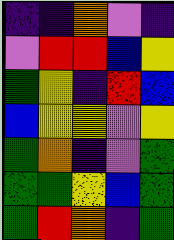[["indigo", "indigo", "orange", "violet", "indigo"], ["violet", "red", "red", "blue", "yellow"], ["green", "yellow", "indigo", "red", "blue"], ["blue", "yellow", "yellow", "violet", "yellow"], ["green", "orange", "indigo", "violet", "green"], ["green", "green", "yellow", "blue", "green"], ["green", "red", "orange", "indigo", "green"]]